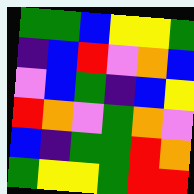[["green", "green", "blue", "yellow", "yellow", "green"], ["indigo", "blue", "red", "violet", "orange", "blue"], ["violet", "blue", "green", "indigo", "blue", "yellow"], ["red", "orange", "violet", "green", "orange", "violet"], ["blue", "indigo", "green", "green", "red", "orange"], ["green", "yellow", "yellow", "green", "red", "red"]]